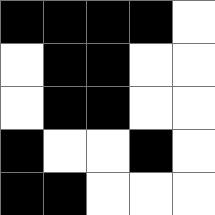[["black", "black", "black", "black", "white"], ["white", "black", "black", "white", "white"], ["white", "black", "black", "white", "white"], ["black", "white", "white", "black", "white"], ["black", "black", "white", "white", "white"]]